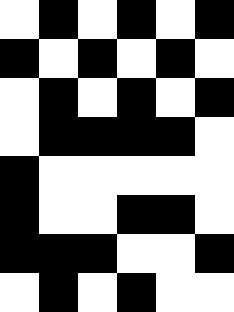[["white", "black", "white", "black", "white", "black"], ["black", "white", "black", "white", "black", "white"], ["white", "black", "white", "black", "white", "black"], ["white", "black", "black", "black", "black", "white"], ["black", "white", "white", "white", "white", "white"], ["black", "white", "white", "black", "black", "white"], ["black", "black", "black", "white", "white", "black"], ["white", "black", "white", "black", "white", "white"]]